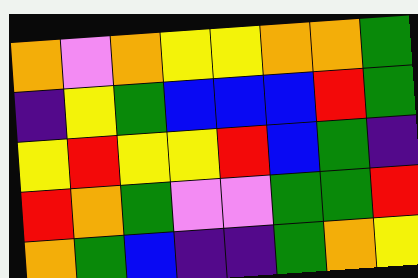[["orange", "violet", "orange", "yellow", "yellow", "orange", "orange", "green"], ["indigo", "yellow", "green", "blue", "blue", "blue", "red", "green"], ["yellow", "red", "yellow", "yellow", "red", "blue", "green", "indigo"], ["red", "orange", "green", "violet", "violet", "green", "green", "red"], ["orange", "green", "blue", "indigo", "indigo", "green", "orange", "yellow"]]